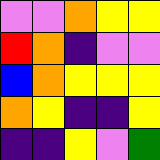[["violet", "violet", "orange", "yellow", "yellow"], ["red", "orange", "indigo", "violet", "violet"], ["blue", "orange", "yellow", "yellow", "yellow"], ["orange", "yellow", "indigo", "indigo", "yellow"], ["indigo", "indigo", "yellow", "violet", "green"]]